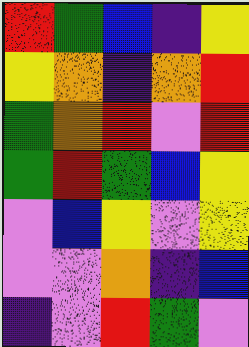[["red", "green", "blue", "indigo", "yellow"], ["yellow", "orange", "indigo", "orange", "red"], ["green", "orange", "red", "violet", "red"], ["green", "red", "green", "blue", "yellow"], ["violet", "blue", "yellow", "violet", "yellow"], ["violet", "violet", "orange", "indigo", "blue"], ["indigo", "violet", "red", "green", "violet"]]